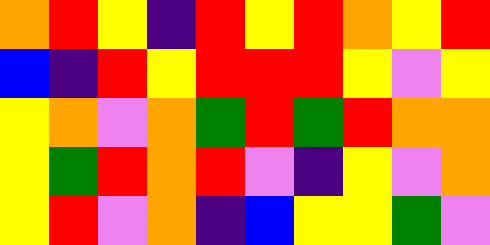[["orange", "red", "yellow", "indigo", "red", "yellow", "red", "orange", "yellow", "red"], ["blue", "indigo", "red", "yellow", "red", "red", "red", "yellow", "violet", "yellow"], ["yellow", "orange", "violet", "orange", "green", "red", "green", "red", "orange", "orange"], ["yellow", "green", "red", "orange", "red", "violet", "indigo", "yellow", "violet", "orange"], ["yellow", "red", "violet", "orange", "indigo", "blue", "yellow", "yellow", "green", "violet"]]